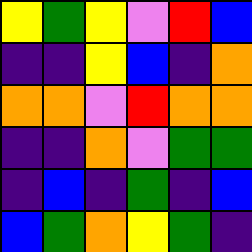[["yellow", "green", "yellow", "violet", "red", "blue"], ["indigo", "indigo", "yellow", "blue", "indigo", "orange"], ["orange", "orange", "violet", "red", "orange", "orange"], ["indigo", "indigo", "orange", "violet", "green", "green"], ["indigo", "blue", "indigo", "green", "indigo", "blue"], ["blue", "green", "orange", "yellow", "green", "indigo"]]